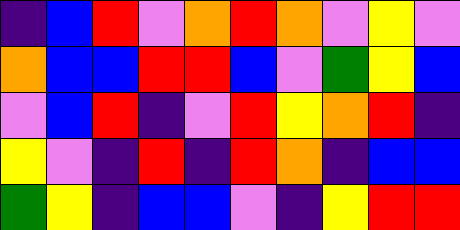[["indigo", "blue", "red", "violet", "orange", "red", "orange", "violet", "yellow", "violet"], ["orange", "blue", "blue", "red", "red", "blue", "violet", "green", "yellow", "blue"], ["violet", "blue", "red", "indigo", "violet", "red", "yellow", "orange", "red", "indigo"], ["yellow", "violet", "indigo", "red", "indigo", "red", "orange", "indigo", "blue", "blue"], ["green", "yellow", "indigo", "blue", "blue", "violet", "indigo", "yellow", "red", "red"]]